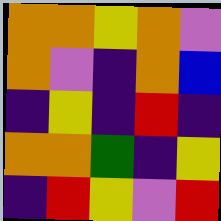[["orange", "orange", "yellow", "orange", "violet"], ["orange", "violet", "indigo", "orange", "blue"], ["indigo", "yellow", "indigo", "red", "indigo"], ["orange", "orange", "green", "indigo", "yellow"], ["indigo", "red", "yellow", "violet", "red"]]